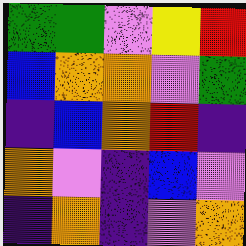[["green", "green", "violet", "yellow", "red"], ["blue", "orange", "orange", "violet", "green"], ["indigo", "blue", "orange", "red", "indigo"], ["orange", "violet", "indigo", "blue", "violet"], ["indigo", "orange", "indigo", "violet", "orange"]]